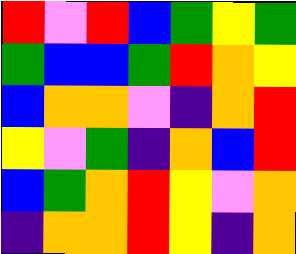[["red", "violet", "red", "blue", "green", "yellow", "green"], ["green", "blue", "blue", "green", "red", "orange", "yellow"], ["blue", "orange", "orange", "violet", "indigo", "orange", "red"], ["yellow", "violet", "green", "indigo", "orange", "blue", "red"], ["blue", "green", "orange", "red", "yellow", "violet", "orange"], ["indigo", "orange", "orange", "red", "yellow", "indigo", "orange"]]